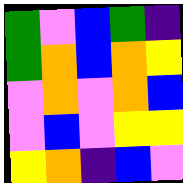[["green", "violet", "blue", "green", "indigo"], ["green", "orange", "blue", "orange", "yellow"], ["violet", "orange", "violet", "orange", "blue"], ["violet", "blue", "violet", "yellow", "yellow"], ["yellow", "orange", "indigo", "blue", "violet"]]